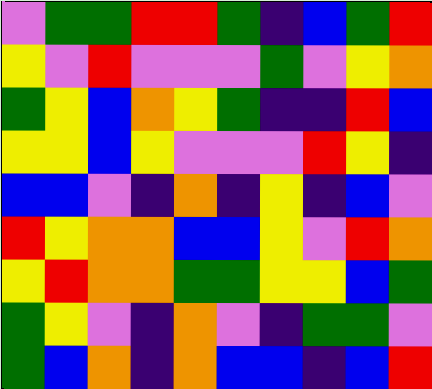[["violet", "green", "green", "red", "red", "green", "indigo", "blue", "green", "red"], ["yellow", "violet", "red", "violet", "violet", "violet", "green", "violet", "yellow", "orange"], ["green", "yellow", "blue", "orange", "yellow", "green", "indigo", "indigo", "red", "blue"], ["yellow", "yellow", "blue", "yellow", "violet", "violet", "violet", "red", "yellow", "indigo"], ["blue", "blue", "violet", "indigo", "orange", "indigo", "yellow", "indigo", "blue", "violet"], ["red", "yellow", "orange", "orange", "blue", "blue", "yellow", "violet", "red", "orange"], ["yellow", "red", "orange", "orange", "green", "green", "yellow", "yellow", "blue", "green"], ["green", "yellow", "violet", "indigo", "orange", "violet", "indigo", "green", "green", "violet"], ["green", "blue", "orange", "indigo", "orange", "blue", "blue", "indigo", "blue", "red"]]